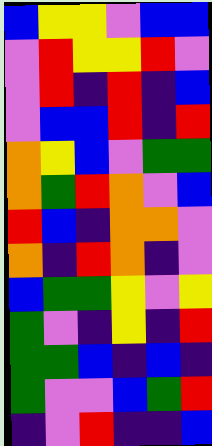[["blue", "yellow", "yellow", "violet", "blue", "blue"], ["violet", "red", "yellow", "yellow", "red", "violet"], ["violet", "red", "indigo", "red", "indigo", "blue"], ["violet", "blue", "blue", "red", "indigo", "red"], ["orange", "yellow", "blue", "violet", "green", "green"], ["orange", "green", "red", "orange", "violet", "blue"], ["red", "blue", "indigo", "orange", "orange", "violet"], ["orange", "indigo", "red", "orange", "indigo", "violet"], ["blue", "green", "green", "yellow", "violet", "yellow"], ["green", "violet", "indigo", "yellow", "indigo", "red"], ["green", "green", "blue", "indigo", "blue", "indigo"], ["green", "violet", "violet", "blue", "green", "red"], ["indigo", "violet", "red", "indigo", "indigo", "blue"]]